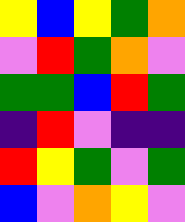[["yellow", "blue", "yellow", "green", "orange"], ["violet", "red", "green", "orange", "violet"], ["green", "green", "blue", "red", "green"], ["indigo", "red", "violet", "indigo", "indigo"], ["red", "yellow", "green", "violet", "green"], ["blue", "violet", "orange", "yellow", "violet"]]